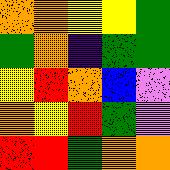[["orange", "orange", "yellow", "yellow", "green"], ["green", "orange", "indigo", "green", "green"], ["yellow", "red", "orange", "blue", "violet"], ["orange", "yellow", "red", "green", "violet"], ["red", "red", "green", "orange", "orange"]]